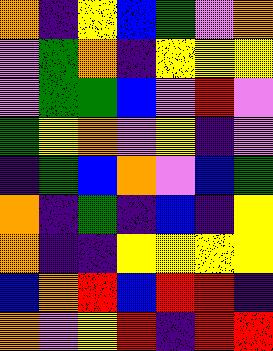[["orange", "indigo", "yellow", "blue", "green", "violet", "orange"], ["violet", "green", "orange", "indigo", "yellow", "yellow", "yellow"], ["violet", "green", "green", "blue", "violet", "red", "violet"], ["green", "yellow", "orange", "violet", "yellow", "indigo", "violet"], ["indigo", "green", "blue", "orange", "violet", "blue", "green"], ["orange", "indigo", "green", "indigo", "blue", "indigo", "yellow"], ["orange", "indigo", "indigo", "yellow", "yellow", "yellow", "yellow"], ["blue", "orange", "red", "blue", "red", "red", "indigo"], ["orange", "violet", "yellow", "red", "indigo", "red", "red"]]